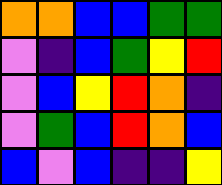[["orange", "orange", "blue", "blue", "green", "green"], ["violet", "indigo", "blue", "green", "yellow", "red"], ["violet", "blue", "yellow", "red", "orange", "indigo"], ["violet", "green", "blue", "red", "orange", "blue"], ["blue", "violet", "blue", "indigo", "indigo", "yellow"]]